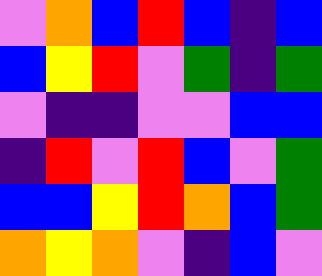[["violet", "orange", "blue", "red", "blue", "indigo", "blue"], ["blue", "yellow", "red", "violet", "green", "indigo", "green"], ["violet", "indigo", "indigo", "violet", "violet", "blue", "blue"], ["indigo", "red", "violet", "red", "blue", "violet", "green"], ["blue", "blue", "yellow", "red", "orange", "blue", "green"], ["orange", "yellow", "orange", "violet", "indigo", "blue", "violet"]]